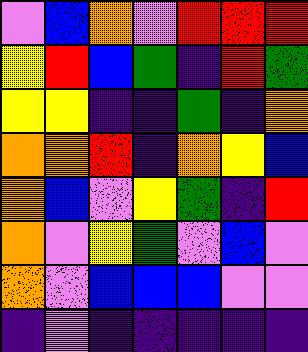[["violet", "blue", "orange", "violet", "red", "red", "red"], ["yellow", "red", "blue", "green", "indigo", "red", "green"], ["yellow", "yellow", "indigo", "indigo", "green", "indigo", "orange"], ["orange", "orange", "red", "indigo", "orange", "yellow", "blue"], ["orange", "blue", "violet", "yellow", "green", "indigo", "red"], ["orange", "violet", "yellow", "green", "violet", "blue", "violet"], ["orange", "violet", "blue", "blue", "blue", "violet", "violet"], ["indigo", "violet", "indigo", "indigo", "indigo", "indigo", "indigo"]]